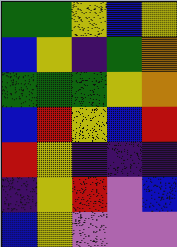[["green", "green", "yellow", "blue", "yellow"], ["blue", "yellow", "indigo", "green", "orange"], ["green", "green", "green", "yellow", "orange"], ["blue", "red", "yellow", "blue", "red"], ["red", "yellow", "indigo", "indigo", "indigo"], ["indigo", "yellow", "red", "violet", "blue"], ["blue", "yellow", "violet", "violet", "violet"]]